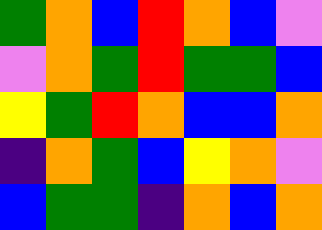[["green", "orange", "blue", "red", "orange", "blue", "violet"], ["violet", "orange", "green", "red", "green", "green", "blue"], ["yellow", "green", "red", "orange", "blue", "blue", "orange"], ["indigo", "orange", "green", "blue", "yellow", "orange", "violet"], ["blue", "green", "green", "indigo", "orange", "blue", "orange"]]